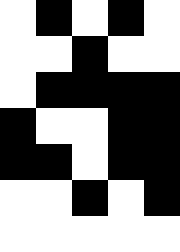[["white", "black", "white", "black", "white"], ["white", "white", "black", "white", "white"], ["white", "black", "black", "black", "black"], ["black", "white", "white", "black", "black"], ["black", "black", "white", "black", "black"], ["white", "white", "black", "white", "black"], ["white", "white", "white", "white", "white"]]